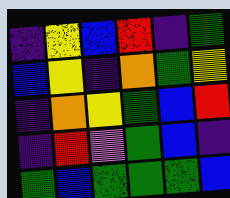[["indigo", "yellow", "blue", "red", "indigo", "green"], ["blue", "yellow", "indigo", "orange", "green", "yellow"], ["indigo", "orange", "yellow", "green", "blue", "red"], ["indigo", "red", "violet", "green", "blue", "indigo"], ["green", "blue", "green", "green", "green", "blue"]]